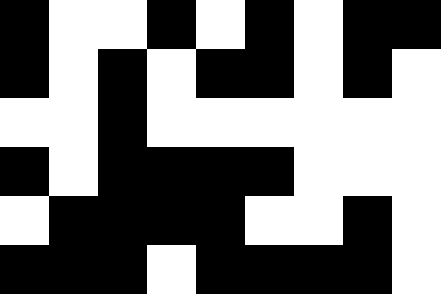[["black", "white", "white", "black", "white", "black", "white", "black", "black"], ["black", "white", "black", "white", "black", "black", "white", "black", "white"], ["white", "white", "black", "white", "white", "white", "white", "white", "white"], ["black", "white", "black", "black", "black", "black", "white", "white", "white"], ["white", "black", "black", "black", "black", "white", "white", "black", "white"], ["black", "black", "black", "white", "black", "black", "black", "black", "white"]]